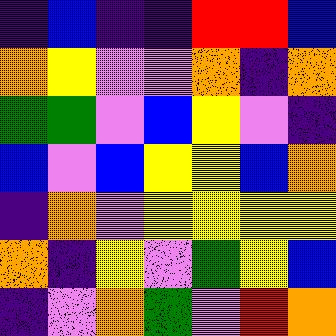[["indigo", "blue", "indigo", "indigo", "red", "red", "blue"], ["orange", "yellow", "violet", "violet", "orange", "indigo", "orange"], ["green", "green", "violet", "blue", "yellow", "violet", "indigo"], ["blue", "violet", "blue", "yellow", "yellow", "blue", "orange"], ["indigo", "orange", "violet", "yellow", "yellow", "yellow", "yellow"], ["orange", "indigo", "yellow", "violet", "green", "yellow", "blue"], ["indigo", "violet", "orange", "green", "violet", "red", "orange"]]